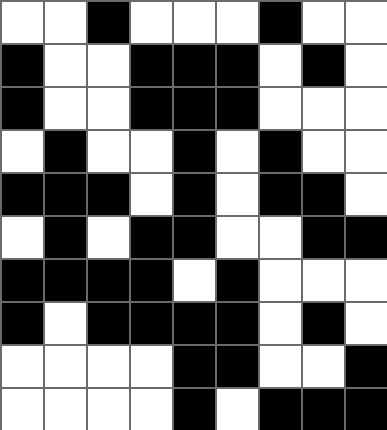[["white", "white", "black", "white", "white", "white", "black", "white", "white"], ["black", "white", "white", "black", "black", "black", "white", "black", "white"], ["black", "white", "white", "black", "black", "black", "white", "white", "white"], ["white", "black", "white", "white", "black", "white", "black", "white", "white"], ["black", "black", "black", "white", "black", "white", "black", "black", "white"], ["white", "black", "white", "black", "black", "white", "white", "black", "black"], ["black", "black", "black", "black", "white", "black", "white", "white", "white"], ["black", "white", "black", "black", "black", "black", "white", "black", "white"], ["white", "white", "white", "white", "black", "black", "white", "white", "black"], ["white", "white", "white", "white", "black", "white", "black", "black", "black"]]